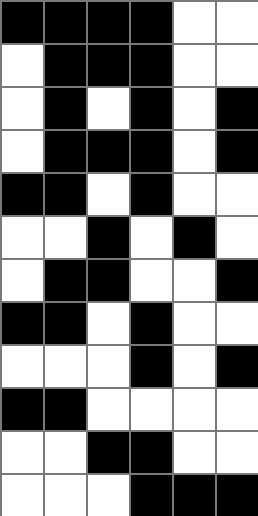[["black", "black", "black", "black", "white", "white"], ["white", "black", "black", "black", "white", "white"], ["white", "black", "white", "black", "white", "black"], ["white", "black", "black", "black", "white", "black"], ["black", "black", "white", "black", "white", "white"], ["white", "white", "black", "white", "black", "white"], ["white", "black", "black", "white", "white", "black"], ["black", "black", "white", "black", "white", "white"], ["white", "white", "white", "black", "white", "black"], ["black", "black", "white", "white", "white", "white"], ["white", "white", "black", "black", "white", "white"], ["white", "white", "white", "black", "black", "black"]]